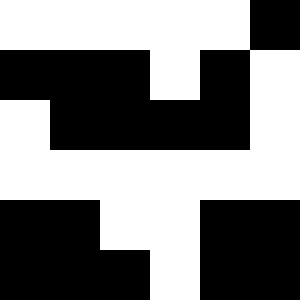[["white", "white", "white", "white", "white", "black"], ["black", "black", "black", "white", "black", "white"], ["white", "black", "black", "black", "black", "white"], ["white", "white", "white", "white", "white", "white"], ["black", "black", "white", "white", "black", "black"], ["black", "black", "black", "white", "black", "black"]]